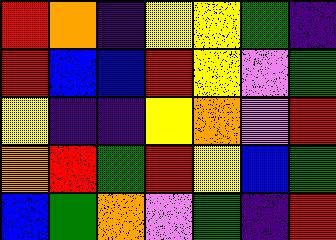[["red", "orange", "indigo", "yellow", "yellow", "green", "indigo"], ["red", "blue", "blue", "red", "yellow", "violet", "green"], ["yellow", "indigo", "indigo", "yellow", "orange", "violet", "red"], ["orange", "red", "green", "red", "yellow", "blue", "green"], ["blue", "green", "orange", "violet", "green", "indigo", "red"]]